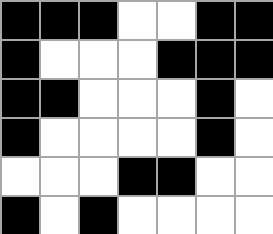[["black", "black", "black", "white", "white", "black", "black"], ["black", "white", "white", "white", "black", "black", "black"], ["black", "black", "white", "white", "white", "black", "white"], ["black", "white", "white", "white", "white", "black", "white"], ["white", "white", "white", "black", "black", "white", "white"], ["black", "white", "black", "white", "white", "white", "white"]]